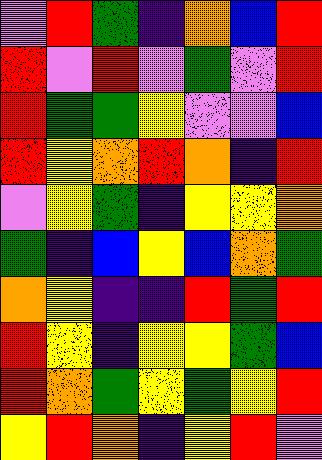[["violet", "red", "green", "indigo", "orange", "blue", "red"], ["red", "violet", "red", "violet", "green", "violet", "red"], ["red", "green", "green", "yellow", "violet", "violet", "blue"], ["red", "yellow", "orange", "red", "orange", "indigo", "red"], ["violet", "yellow", "green", "indigo", "yellow", "yellow", "orange"], ["green", "indigo", "blue", "yellow", "blue", "orange", "green"], ["orange", "yellow", "indigo", "indigo", "red", "green", "red"], ["red", "yellow", "indigo", "yellow", "yellow", "green", "blue"], ["red", "orange", "green", "yellow", "green", "yellow", "red"], ["yellow", "red", "orange", "indigo", "yellow", "red", "violet"]]